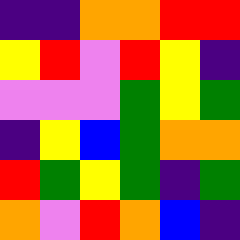[["indigo", "indigo", "orange", "orange", "red", "red"], ["yellow", "red", "violet", "red", "yellow", "indigo"], ["violet", "violet", "violet", "green", "yellow", "green"], ["indigo", "yellow", "blue", "green", "orange", "orange"], ["red", "green", "yellow", "green", "indigo", "green"], ["orange", "violet", "red", "orange", "blue", "indigo"]]